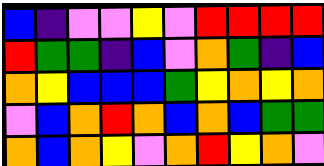[["blue", "indigo", "violet", "violet", "yellow", "violet", "red", "red", "red", "red"], ["red", "green", "green", "indigo", "blue", "violet", "orange", "green", "indigo", "blue"], ["orange", "yellow", "blue", "blue", "blue", "green", "yellow", "orange", "yellow", "orange"], ["violet", "blue", "orange", "red", "orange", "blue", "orange", "blue", "green", "green"], ["orange", "blue", "orange", "yellow", "violet", "orange", "red", "yellow", "orange", "violet"]]